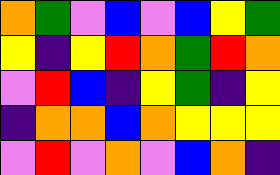[["orange", "green", "violet", "blue", "violet", "blue", "yellow", "green"], ["yellow", "indigo", "yellow", "red", "orange", "green", "red", "orange"], ["violet", "red", "blue", "indigo", "yellow", "green", "indigo", "yellow"], ["indigo", "orange", "orange", "blue", "orange", "yellow", "yellow", "yellow"], ["violet", "red", "violet", "orange", "violet", "blue", "orange", "indigo"]]